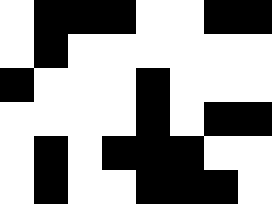[["white", "black", "black", "black", "white", "white", "black", "black"], ["white", "black", "white", "white", "white", "white", "white", "white"], ["black", "white", "white", "white", "black", "white", "white", "white"], ["white", "white", "white", "white", "black", "white", "black", "black"], ["white", "black", "white", "black", "black", "black", "white", "white"], ["white", "black", "white", "white", "black", "black", "black", "white"]]